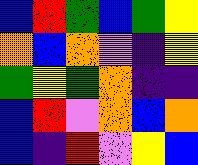[["blue", "red", "green", "blue", "green", "yellow"], ["orange", "blue", "orange", "violet", "indigo", "yellow"], ["green", "yellow", "green", "orange", "indigo", "indigo"], ["blue", "red", "violet", "orange", "blue", "orange"], ["blue", "indigo", "red", "violet", "yellow", "blue"]]